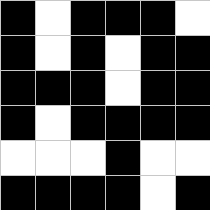[["black", "white", "black", "black", "black", "white"], ["black", "white", "black", "white", "black", "black"], ["black", "black", "black", "white", "black", "black"], ["black", "white", "black", "black", "black", "black"], ["white", "white", "white", "black", "white", "white"], ["black", "black", "black", "black", "white", "black"]]